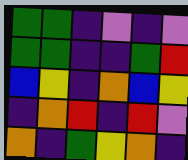[["green", "green", "indigo", "violet", "indigo", "violet"], ["green", "green", "indigo", "indigo", "green", "red"], ["blue", "yellow", "indigo", "orange", "blue", "yellow"], ["indigo", "orange", "red", "indigo", "red", "violet"], ["orange", "indigo", "green", "yellow", "orange", "indigo"]]